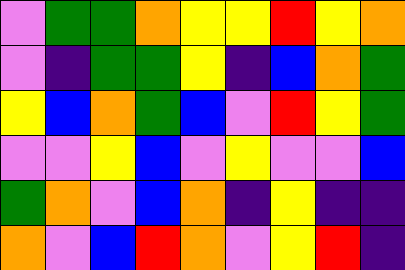[["violet", "green", "green", "orange", "yellow", "yellow", "red", "yellow", "orange"], ["violet", "indigo", "green", "green", "yellow", "indigo", "blue", "orange", "green"], ["yellow", "blue", "orange", "green", "blue", "violet", "red", "yellow", "green"], ["violet", "violet", "yellow", "blue", "violet", "yellow", "violet", "violet", "blue"], ["green", "orange", "violet", "blue", "orange", "indigo", "yellow", "indigo", "indigo"], ["orange", "violet", "blue", "red", "orange", "violet", "yellow", "red", "indigo"]]